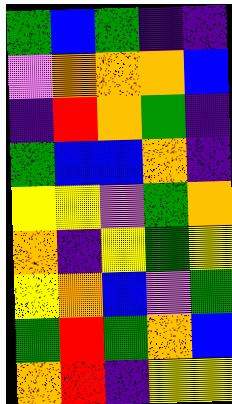[["green", "blue", "green", "indigo", "indigo"], ["violet", "orange", "orange", "orange", "blue"], ["indigo", "red", "orange", "green", "indigo"], ["green", "blue", "blue", "orange", "indigo"], ["yellow", "yellow", "violet", "green", "orange"], ["orange", "indigo", "yellow", "green", "yellow"], ["yellow", "orange", "blue", "violet", "green"], ["green", "red", "green", "orange", "blue"], ["orange", "red", "indigo", "yellow", "yellow"]]